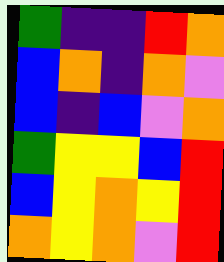[["green", "indigo", "indigo", "red", "orange"], ["blue", "orange", "indigo", "orange", "violet"], ["blue", "indigo", "blue", "violet", "orange"], ["green", "yellow", "yellow", "blue", "red"], ["blue", "yellow", "orange", "yellow", "red"], ["orange", "yellow", "orange", "violet", "red"]]